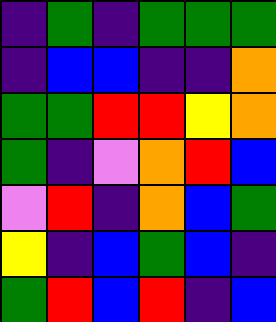[["indigo", "green", "indigo", "green", "green", "green"], ["indigo", "blue", "blue", "indigo", "indigo", "orange"], ["green", "green", "red", "red", "yellow", "orange"], ["green", "indigo", "violet", "orange", "red", "blue"], ["violet", "red", "indigo", "orange", "blue", "green"], ["yellow", "indigo", "blue", "green", "blue", "indigo"], ["green", "red", "blue", "red", "indigo", "blue"]]